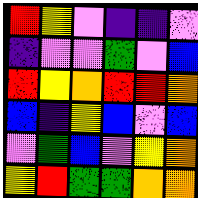[["red", "yellow", "violet", "indigo", "indigo", "violet"], ["indigo", "violet", "violet", "green", "violet", "blue"], ["red", "yellow", "orange", "red", "red", "orange"], ["blue", "indigo", "yellow", "blue", "violet", "blue"], ["violet", "green", "blue", "violet", "yellow", "orange"], ["yellow", "red", "green", "green", "orange", "orange"]]